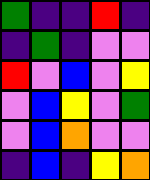[["green", "indigo", "indigo", "red", "indigo"], ["indigo", "green", "indigo", "violet", "violet"], ["red", "violet", "blue", "violet", "yellow"], ["violet", "blue", "yellow", "violet", "green"], ["violet", "blue", "orange", "violet", "violet"], ["indigo", "blue", "indigo", "yellow", "orange"]]